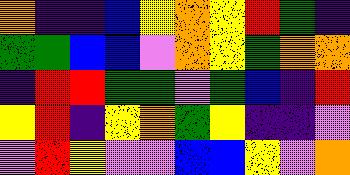[["orange", "indigo", "indigo", "blue", "yellow", "orange", "yellow", "red", "green", "indigo"], ["green", "green", "blue", "blue", "violet", "orange", "yellow", "green", "orange", "orange"], ["indigo", "red", "red", "green", "green", "violet", "green", "blue", "indigo", "red"], ["yellow", "red", "indigo", "yellow", "orange", "green", "yellow", "indigo", "indigo", "violet"], ["violet", "red", "yellow", "violet", "violet", "blue", "blue", "yellow", "violet", "orange"]]